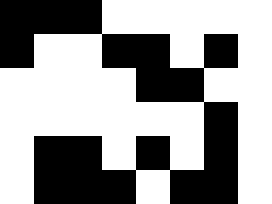[["black", "black", "black", "white", "white", "white", "white", "white"], ["black", "white", "white", "black", "black", "white", "black", "white"], ["white", "white", "white", "white", "black", "black", "white", "white"], ["white", "white", "white", "white", "white", "white", "black", "white"], ["white", "black", "black", "white", "black", "white", "black", "white"], ["white", "black", "black", "black", "white", "black", "black", "white"]]